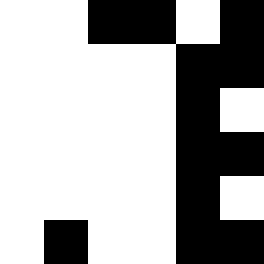[["white", "white", "black", "black", "white", "black"], ["white", "white", "white", "white", "black", "black"], ["white", "white", "white", "white", "black", "white"], ["white", "white", "white", "white", "black", "black"], ["white", "white", "white", "white", "black", "white"], ["white", "black", "white", "white", "black", "black"]]